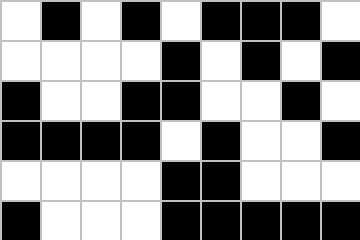[["white", "black", "white", "black", "white", "black", "black", "black", "white"], ["white", "white", "white", "white", "black", "white", "black", "white", "black"], ["black", "white", "white", "black", "black", "white", "white", "black", "white"], ["black", "black", "black", "black", "white", "black", "white", "white", "black"], ["white", "white", "white", "white", "black", "black", "white", "white", "white"], ["black", "white", "white", "white", "black", "black", "black", "black", "black"]]